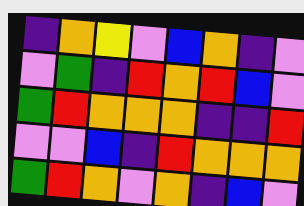[["indigo", "orange", "yellow", "violet", "blue", "orange", "indigo", "violet"], ["violet", "green", "indigo", "red", "orange", "red", "blue", "violet"], ["green", "red", "orange", "orange", "orange", "indigo", "indigo", "red"], ["violet", "violet", "blue", "indigo", "red", "orange", "orange", "orange"], ["green", "red", "orange", "violet", "orange", "indigo", "blue", "violet"]]